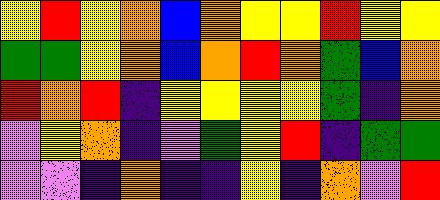[["yellow", "red", "yellow", "orange", "blue", "orange", "yellow", "yellow", "red", "yellow", "yellow"], ["green", "green", "yellow", "orange", "blue", "orange", "red", "orange", "green", "blue", "orange"], ["red", "orange", "red", "indigo", "yellow", "yellow", "yellow", "yellow", "green", "indigo", "orange"], ["violet", "yellow", "orange", "indigo", "violet", "green", "yellow", "red", "indigo", "green", "green"], ["violet", "violet", "indigo", "orange", "indigo", "indigo", "yellow", "indigo", "orange", "violet", "red"]]